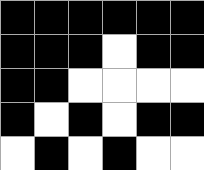[["black", "black", "black", "black", "black", "black"], ["black", "black", "black", "white", "black", "black"], ["black", "black", "white", "white", "white", "white"], ["black", "white", "black", "white", "black", "black"], ["white", "black", "white", "black", "white", "white"]]